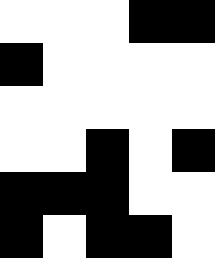[["white", "white", "white", "black", "black"], ["black", "white", "white", "white", "white"], ["white", "white", "white", "white", "white"], ["white", "white", "black", "white", "black"], ["black", "black", "black", "white", "white"], ["black", "white", "black", "black", "white"]]